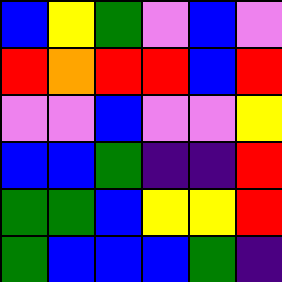[["blue", "yellow", "green", "violet", "blue", "violet"], ["red", "orange", "red", "red", "blue", "red"], ["violet", "violet", "blue", "violet", "violet", "yellow"], ["blue", "blue", "green", "indigo", "indigo", "red"], ["green", "green", "blue", "yellow", "yellow", "red"], ["green", "blue", "blue", "blue", "green", "indigo"]]